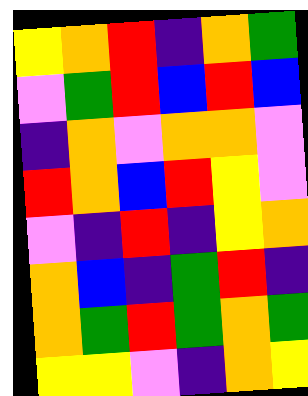[["yellow", "orange", "red", "indigo", "orange", "green"], ["violet", "green", "red", "blue", "red", "blue"], ["indigo", "orange", "violet", "orange", "orange", "violet"], ["red", "orange", "blue", "red", "yellow", "violet"], ["violet", "indigo", "red", "indigo", "yellow", "orange"], ["orange", "blue", "indigo", "green", "red", "indigo"], ["orange", "green", "red", "green", "orange", "green"], ["yellow", "yellow", "violet", "indigo", "orange", "yellow"]]